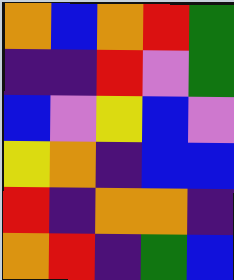[["orange", "blue", "orange", "red", "green"], ["indigo", "indigo", "red", "violet", "green"], ["blue", "violet", "yellow", "blue", "violet"], ["yellow", "orange", "indigo", "blue", "blue"], ["red", "indigo", "orange", "orange", "indigo"], ["orange", "red", "indigo", "green", "blue"]]